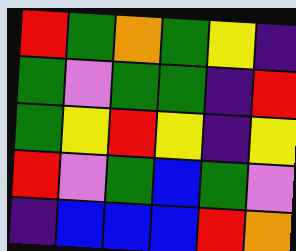[["red", "green", "orange", "green", "yellow", "indigo"], ["green", "violet", "green", "green", "indigo", "red"], ["green", "yellow", "red", "yellow", "indigo", "yellow"], ["red", "violet", "green", "blue", "green", "violet"], ["indigo", "blue", "blue", "blue", "red", "orange"]]